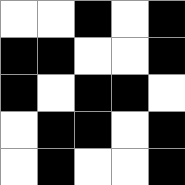[["white", "white", "black", "white", "black"], ["black", "black", "white", "white", "black"], ["black", "white", "black", "black", "white"], ["white", "black", "black", "white", "black"], ["white", "black", "white", "white", "black"]]